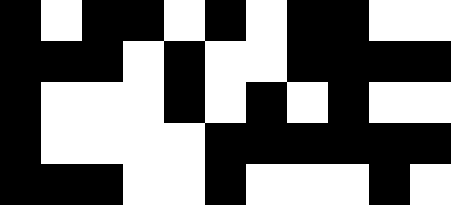[["black", "white", "black", "black", "white", "black", "white", "black", "black", "white", "white"], ["black", "black", "black", "white", "black", "white", "white", "black", "black", "black", "black"], ["black", "white", "white", "white", "black", "white", "black", "white", "black", "white", "white"], ["black", "white", "white", "white", "white", "black", "black", "black", "black", "black", "black"], ["black", "black", "black", "white", "white", "black", "white", "white", "white", "black", "white"]]